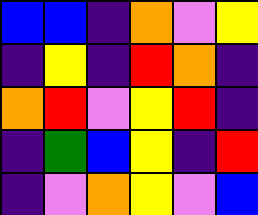[["blue", "blue", "indigo", "orange", "violet", "yellow"], ["indigo", "yellow", "indigo", "red", "orange", "indigo"], ["orange", "red", "violet", "yellow", "red", "indigo"], ["indigo", "green", "blue", "yellow", "indigo", "red"], ["indigo", "violet", "orange", "yellow", "violet", "blue"]]